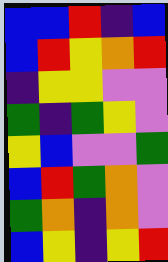[["blue", "blue", "red", "indigo", "blue"], ["blue", "red", "yellow", "orange", "red"], ["indigo", "yellow", "yellow", "violet", "violet"], ["green", "indigo", "green", "yellow", "violet"], ["yellow", "blue", "violet", "violet", "green"], ["blue", "red", "green", "orange", "violet"], ["green", "orange", "indigo", "orange", "violet"], ["blue", "yellow", "indigo", "yellow", "red"]]